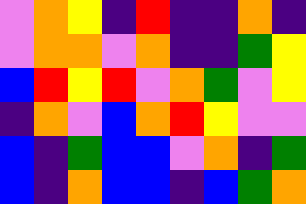[["violet", "orange", "yellow", "indigo", "red", "indigo", "indigo", "orange", "indigo"], ["violet", "orange", "orange", "violet", "orange", "indigo", "indigo", "green", "yellow"], ["blue", "red", "yellow", "red", "violet", "orange", "green", "violet", "yellow"], ["indigo", "orange", "violet", "blue", "orange", "red", "yellow", "violet", "violet"], ["blue", "indigo", "green", "blue", "blue", "violet", "orange", "indigo", "green"], ["blue", "indigo", "orange", "blue", "blue", "indigo", "blue", "green", "orange"]]